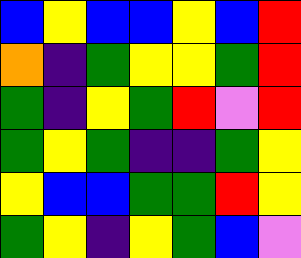[["blue", "yellow", "blue", "blue", "yellow", "blue", "red"], ["orange", "indigo", "green", "yellow", "yellow", "green", "red"], ["green", "indigo", "yellow", "green", "red", "violet", "red"], ["green", "yellow", "green", "indigo", "indigo", "green", "yellow"], ["yellow", "blue", "blue", "green", "green", "red", "yellow"], ["green", "yellow", "indigo", "yellow", "green", "blue", "violet"]]